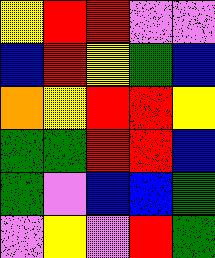[["yellow", "red", "red", "violet", "violet"], ["blue", "red", "yellow", "green", "blue"], ["orange", "yellow", "red", "red", "yellow"], ["green", "green", "red", "red", "blue"], ["green", "violet", "blue", "blue", "green"], ["violet", "yellow", "violet", "red", "green"]]